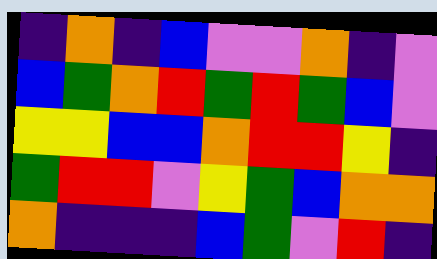[["indigo", "orange", "indigo", "blue", "violet", "violet", "orange", "indigo", "violet"], ["blue", "green", "orange", "red", "green", "red", "green", "blue", "violet"], ["yellow", "yellow", "blue", "blue", "orange", "red", "red", "yellow", "indigo"], ["green", "red", "red", "violet", "yellow", "green", "blue", "orange", "orange"], ["orange", "indigo", "indigo", "indigo", "blue", "green", "violet", "red", "indigo"]]